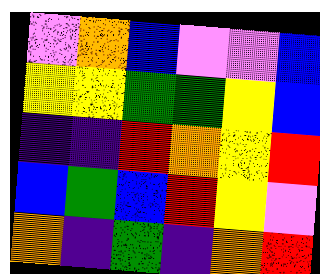[["violet", "orange", "blue", "violet", "violet", "blue"], ["yellow", "yellow", "green", "green", "yellow", "blue"], ["indigo", "indigo", "red", "orange", "yellow", "red"], ["blue", "green", "blue", "red", "yellow", "violet"], ["orange", "indigo", "green", "indigo", "orange", "red"]]